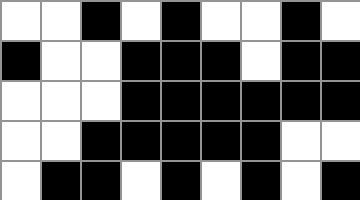[["white", "white", "black", "white", "black", "white", "white", "black", "white"], ["black", "white", "white", "black", "black", "black", "white", "black", "black"], ["white", "white", "white", "black", "black", "black", "black", "black", "black"], ["white", "white", "black", "black", "black", "black", "black", "white", "white"], ["white", "black", "black", "white", "black", "white", "black", "white", "black"]]